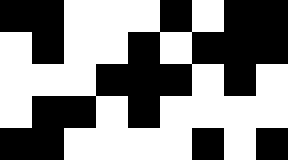[["black", "black", "white", "white", "white", "black", "white", "black", "black"], ["white", "black", "white", "white", "black", "white", "black", "black", "black"], ["white", "white", "white", "black", "black", "black", "white", "black", "white"], ["white", "black", "black", "white", "black", "white", "white", "white", "white"], ["black", "black", "white", "white", "white", "white", "black", "white", "black"]]